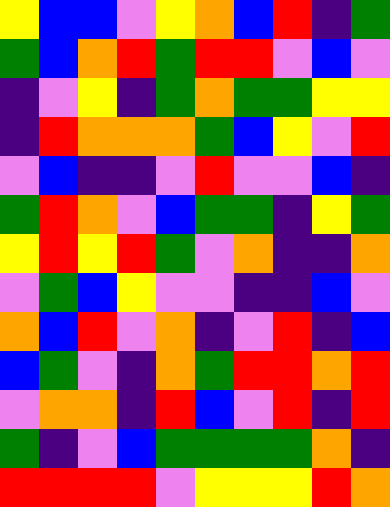[["yellow", "blue", "blue", "violet", "yellow", "orange", "blue", "red", "indigo", "green"], ["green", "blue", "orange", "red", "green", "red", "red", "violet", "blue", "violet"], ["indigo", "violet", "yellow", "indigo", "green", "orange", "green", "green", "yellow", "yellow"], ["indigo", "red", "orange", "orange", "orange", "green", "blue", "yellow", "violet", "red"], ["violet", "blue", "indigo", "indigo", "violet", "red", "violet", "violet", "blue", "indigo"], ["green", "red", "orange", "violet", "blue", "green", "green", "indigo", "yellow", "green"], ["yellow", "red", "yellow", "red", "green", "violet", "orange", "indigo", "indigo", "orange"], ["violet", "green", "blue", "yellow", "violet", "violet", "indigo", "indigo", "blue", "violet"], ["orange", "blue", "red", "violet", "orange", "indigo", "violet", "red", "indigo", "blue"], ["blue", "green", "violet", "indigo", "orange", "green", "red", "red", "orange", "red"], ["violet", "orange", "orange", "indigo", "red", "blue", "violet", "red", "indigo", "red"], ["green", "indigo", "violet", "blue", "green", "green", "green", "green", "orange", "indigo"], ["red", "red", "red", "red", "violet", "yellow", "yellow", "yellow", "red", "orange"]]